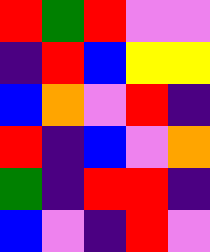[["red", "green", "red", "violet", "violet"], ["indigo", "red", "blue", "yellow", "yellow"], ["blue", "orange", "violet", "red", "indigo"], ["red", "indigo", "blue", "violet", "orange"], ["green", "indigo", "red", "red", "indigo"], ["blue", "violet", "indigo", "red", "violet"]]